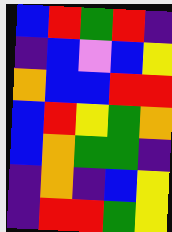[["blue", "red", "green", "red", "indigo"], ["indigo", "blue", "violet", "blue", "yellow"], ["orange", "blue", "blue", "red", "red"], ["blue", "red", "yellow", "green", "orange"], ["blue", "orange", "green", "green", "indigo"], ["indigo", "orange", "indigo", "blue", "yellow"], ["indigo", "red", "red", "green", "yellow"]]